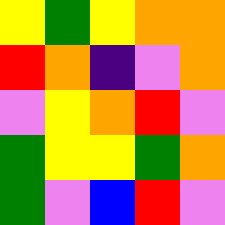[["yellow", "green", "yellow", "orange", "orange"], ["red", "orange", "indigo", "violet", "orange"], ["violet", "yellow", "orange", "red", "violet"], ["green", "yellow", "yellow", "green", "orange"], ["green", "violet", "blue", "red", "violet"]]